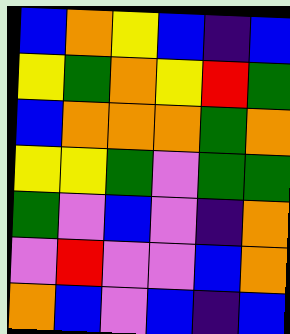[["blue", "orange", "yellow", "blue", "indigo", "blue"], ["yellow", "green", "orange", "yellow", "red", "green"], ["blue", "orange", "orange", "orange", "green", "orange"], ["yellow", "yellow", "green", "violet", "green", "green"], ["green", "violet", "blue", "violet", "indigo", "orange"], ["violet", "red", "violet", "violet", "blue", "orange"], ["orange", "blue", "violet", "blue", "indigo", "blue"]]